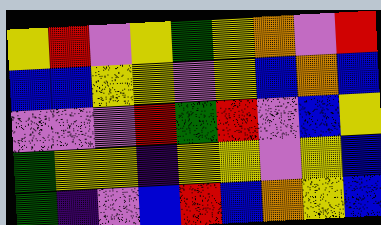[["yellow", "red", "violet", "yellow", "green", "yellow", "orange", "violet", "red"], ["blue", "blue", "yellow", "yellow", "violet", "yellow", "blue", "orange", "blue"], ["violet", "violet", "violet", "red", "green", "red", "violet", "blue", "yellow"], ["green", "yellow", "yellow", "indigo", "yellow", "yellow", "violet", "yellow", "blue"], ["green", "indigo", "violet", "blue", "red", "blue", "orange", "yellow", "blue"]]